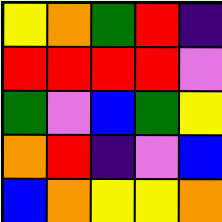[["yellow", "orange", "green", "red", "indigo"], ["red", "red", "red", "red", "violet"], ["green", "violet", "blue", "green", "yellow"], ["orange", "red", "indigo", "violet", "blue"], ["blue", "orange", "yellow", "yellow", "orange"]]